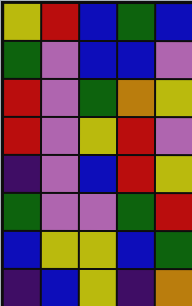[["yellow", "red", "blue", "green", "blue"], ["green", "violet", "blue", "blue", "violet"], ["red", "violet", "green", "orange", "yellow"], ["red", "violet", "yellow", "red", "violet"], ["indigo", "violet", "blue", "red", "yellow"], ["green", "violet", "violet", "green", "red"], ["blue", "yellow", "yellow", "blue", "green"], ["indigo", "blue", "yellow", "indigo", "orange"]]